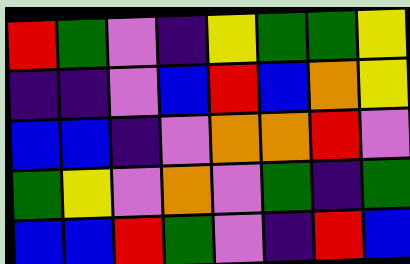[["red", "green", "violet", "indigo", "yellow", "green", "green", "yellow"], ["indigo", "indigo", "violet", "blue", "red", "blue", "orange", "yellow"], ["blue", "blue", "indigo", "violet", "orange", "orange", "red", "violet"], ["green", "yellow", "violet", "orange", "violet", "green", "indigo", "green"], ["blue", "blue", "red", "green", "violet", "indigo", "red", "blue"]]